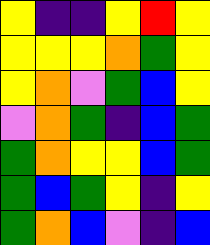[["yellow", "indigo", "indigo", "yellow", "red", "yellow"], ["yellow", "yellow", "yellow", "orange", "green", "yellow"], ["yellow", "orange", "violet", "green", "blue", "yellow"], ["violet", "orange", "green", "indigo", "blue", "green"], ["green", "orange", "yellow", "yellow", "blue", "green"], ["green", "blue", "green", "yellow", "indigo", "yellow"], ["green", "orange", "blue", "violet", "indigo", "blue"]]